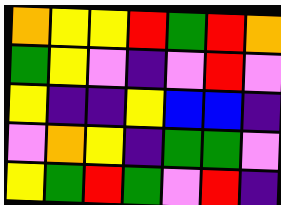[["orange", "yellow", "yellow", "red", "green", "red", "orange"], ["green", "yellow", "violet", "indigo", "violet", "red", "violet"], ["yellow", "indigo", "indigo", "yellow", "blue", "blue", "indigo"], ["violet", "orange", "yellow", "indigo", "green", "green", "violet"], ["yellow", "green", "red", "green", "violet", "red", "indigo"]]